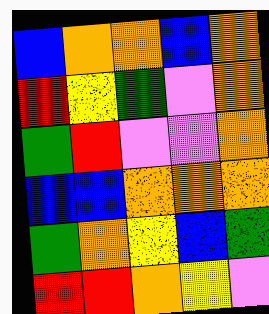[["blue", "orange", "orange", "blue", "orange"], ["red", "yellow", "green", "violet", "orange"], ["green", "red", "violet", "violet", "orange"], ["blue", "blue", "orange", "orange", "orange"], ["green", "orange", "yellow", "blue", "green"], ["red", "red", "orange", "yellow", "violet"]]